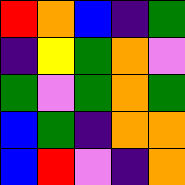[["red", "orange", "blue", "indigo", "green"], ["indigo", "yellow", "green", "orange", "violet"], ["green", "violet", "green", "orange", "green"], ["blue", "green", "indigo", "orange", "orange"], ["blue", "red", "violet", "indigo", "orange"]]